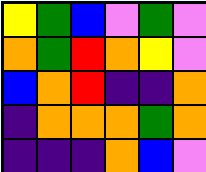[["yellow", "green", "blue", "violet", "green", "violet"], ["orange", "green", "red", "orange", "yellow", "violet"], ["blue", "orange", "red", "indigo", "indigo", "orange"], ["indigo", "orange", "orange", "orange", "green", "orange"], ["indigo", "indigo", "indigo", "orange", "blue", "violet"]]